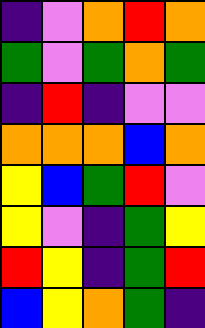[["indigo", "violet", "orange", "red", "orange"], ["green", "violet", "green", "orange", "green"], ["indigo", "red", "indigo", "violet", "violet"], ["orange", "orange", "orange", "blue", "orange"], ["yellow", "blue", "green", "red", "violet"], ["yellow", "violet", "indigo", "green", "yellow"], ["red", "yellow", "indigo", "green", "red"], ["blue", "yellow", "orange", "green", "indigo"]]